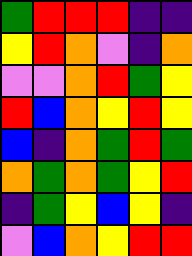[["green", "red", "red", "red", "indigo", "indigo"], ["yellow", "red", "orange", "violet", "indigo", "orange"], ["violet", "violet", "orange", "red", "green", "yellow"], ["red", "blue", "orange", "yellow", "red", "yellow"], ["blue", "indigo", "orange", "green", "red", "green"], ["orange", "green", "orange", "green", "yellow", "red"], ["indigo", "green", "yellow", "blue", "yellow", "indigo"], ["violet", "blue", "orange", "yellow", "red", "red"]]